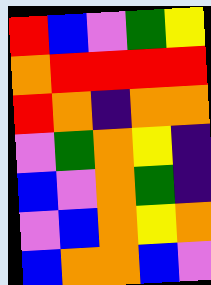[["red", "blue", "violet", "green", "yellow"], ["orange", "red", "red", "red", "red"], ["red", "orange", "indigo", "orange", "orange"], ["violet", "green", "orange", "yellow", "indigo"], ["blue", "violet", "orange", "green", "indigo"], ["violet", "blue", "orange", "yellow", "orange"], ["blue", "orange", "orange", "blue", "violet"]]